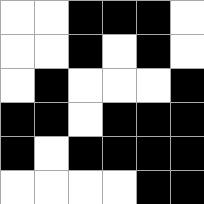[["white", "white", "black", "black", "black", "white"], ["white", "white", "black", "white", "black", "white"], ["white", "black", "white", "white", "white", "black"], ["black", "black", "white", "black", "black", "black"], ["black", "white", "black", "black", "black", "black"], ["white", "white", "white", "white", "black", "black"]]